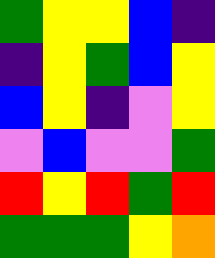[["green", "yellow", "yellow", "blue", "indigo"], ["indigo", "yellow", "green", "blue", "yellow"], ["blue", "yellow", "indigo", "violet", "yellow"], ["violet", "blue", "violet", "violet", "green"], ["red", "yellow", "red", "green", "red"], ["green", "green", "green", "yellow", "orange"]]